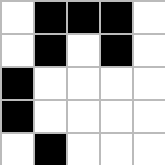[["white", "black", "black", "black", "white"], ["white", "black", "white", "black", "white"], ["black", "white", "white", "white", "white"], ["black", "white", "white", "white", "white"], ["white", "black", "white", "white", "white"]]